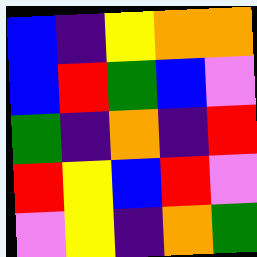[["blue", "indigo", "yellow", "orange", "orange"], ["blue", "red", "green", "blue", "violet"], ["green", "indigo", "orange", "indigo", "red"], ["red", "yellow", "blue", "red", "violet"], ["violet", "yellow", "indigo", "orange", "green"]]